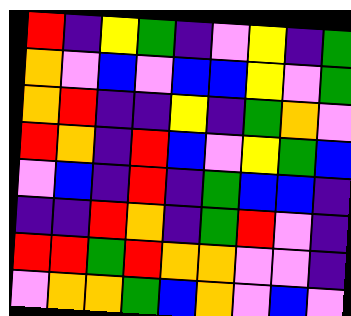[["red", "indigo", "yellow", "green", "indigo", "violet", "yellow", "indigo", "green"], ["orange", "violet", "blue", "violet", "blue", "blue", "yellow", "violet", "green"], ["orange", "red", "indigo", "indigo", "yellow", "indigo", "green", "orange", "violet"], ["red", "orange", "indigo", "red", "blue", "violet", "yellow", "green", "blue"], ["violet", "blue", "indigo", "red", "indigo", "green", "blue", "blue", "indigo"], ["indigo", "indigo", "red", "orange", "indigo", "green", "red", "violet", "indigo"], ["red", "red", "green", "red", "orange", "orange", "violet", "violet", "indigo"], ["violet", "orange", "orange", "green", "blue", "orange", "violet", "blue", "violet"]]